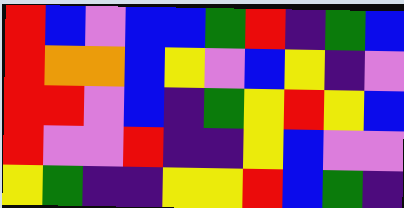[["red", "blue", "violet", "blue", "blue", "green", "red", "indigo", "green", "blue"], ["red", "orange", "orange", "blue", "yellow", "violet", "blue", "yellow", "indigo", "violet"], ["red", "red", "violet", "blue", "indigo", "green", "yellow", "red", "yellow", "blue"], ["red", "violet", "violet", "red", "indigo", "indigo", "yellow", "blue", "violet", "violet"], ["yellow", "green", "indigo", "indigo", "yellow", "yellow", "red", "blue", "green", "indigo"]]